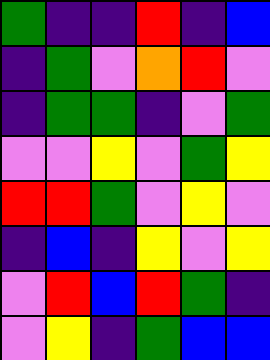[["green", "indigo", "indigo", "red", "indigo", "blue"], ["indigo", "green", "violet", "orange", "red", "violet"], ["indigo", "green", "green", "indigo", "violet", "green"], ["violet", "violet", "yellow", "violet", "green", "yellow"], ["red", "red", "green", "violet", "yellow", "violet"], ["indigo", "blue", "indigo", "yellow", "violet", "yellow"], ["violet", "red", "blue", "red", "green", "indigo"], ["violet", "yellow", "indigo", "green", "blue", "blue"]]